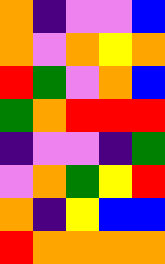[["orange", "indigo", "violet", "violet", "blue"], ["orange", "violet", "orange", "yellow", "orange"], ["red", "green", "violet", "orange", "blue"], ["green", "orange", "red", "red", "red"], ["indigo", "violet", "violet", "indigo", "green"], ["violet", "orange", "green", "yellow", "red"], ["orange", "indigo", "yellow", "blue", "blue"], ["red", "orange", "orange", "orange", "orange"]]